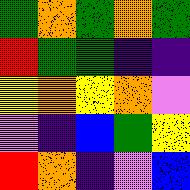[["green", "orange", "green", "orange", "green"], ["red", "green", "green", "indigo", "indigo"], ["yellow", "orange", "yellow", "orange", "violet"], ["violet", "indigo", "blue", "green", "yellow"], ["red", "orange", "indigo", "violet", "blue"]]